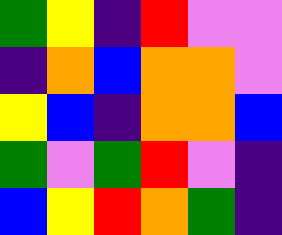[["green", "yellow", "indigo", "red", "violet", "violet"], ["indigo", "orange", "blue", "orange", "orange", "violet"], ["yellow", "blue", "indigo", "orange", "orange", "blue"], ["green", "violet", "green", "red", "violet", "indigo"], ["blue", "yellow", "red", "orange", "green", "indigo"]]